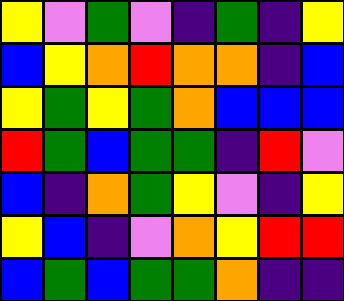[["yellow", "violet", "green", "violet", "indigo", "green", "indigo", "yellow"], ["blue", "yellow", "orange", "red", "orange", "orange", "indigo", "blue"], ["yellow", "green", "yellow", "green", "orange", "blue", "blue", "blue"], ["red", "green", "blue", "green", "green", "indigo", "red", "violet"], ["blue", "indigo", "orange", "green", "yellow", "violet", "indigo", "yellow"], ["yellow", "blue", "indigo", "violet", "orange", "yellow", "red", "red"], ["blue", "green", "blue", "green", "green", "orange", "indigo", "indigo"]]